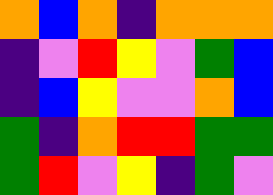[["orange", "blue", "orange", "indigo", "orange", "orange", "orange"], ["indigo", "violet", "red", "yellow", "violet", "green", "blue"], ["indigo", "blue", "yellow", "violet", "violet", "orange", "blue"], ["green", "indigo", "orange", "red", "red", "green", "green"], ["green", "red", "violet", "yellow", "indigo", "green", "violet"]]